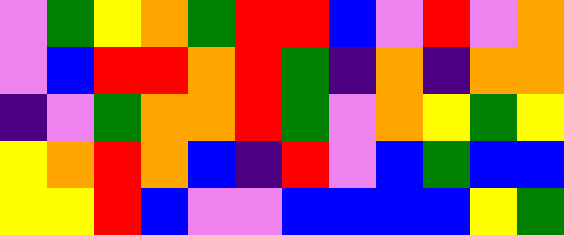[["violet", "green", "yellow", "orange", "green", "red", "red", "blue", "violet", "red", "violet", "orange"], ["violet", "blue", "red", "red", "orange", "red", "green", "indigo", "orange", "indigo", "orange", "orange"], ["indigo", "violet", "green", "orange", "orange", "red", "green", "violet", "orange", "yellow", "green", "yellow"], ["yellow", "orange", "red", "orange", "blue", "indigo", "red", "violet", "blue", "green", "blue", "blue"], ["yellow", "yellow", "red", "blue", "violet", "violet", "blue", "blue", "blue", "blue", "yellow", "green"]]